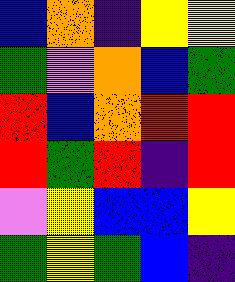[["blue", "orange", "indigo", "yellow", "yellow"], ["green", "violet", "orange", "blue", "green"], ["red", "blue", "orange", "red", "red"], ["red", "green", "red", "indigo", "red"], ["violet", "yellow", "blue", "blue", "yellow"], ["green", "yellow", "green", "blue", "indigo"]]